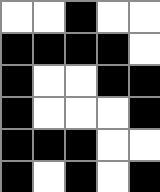[["white", "white", "black", "white", "white"], ["black", "black", "black", "black", "white"], ["black", "white", "white", "black", "black"], ["black", "white", "white", "white", "black"], ["black", "black", "black", "white", "white"], ["black", "white", "black", "white", "black"]]